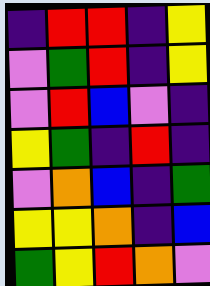[["indigo", "red", "red", "indigo", "yellow"], ["violet", "green", "red", "indigo", "yellow"], ["violet", "red", "blue", "violet", "indigo"], ["yellow", "green", "indigo", "red", "indigo"], ["violet", "orange", "blue", "indigo", "green"], ["yellow", "yellow", "orange", "indigo", "blue"], ["green", "yellow", "red", "orange", "violet"]]